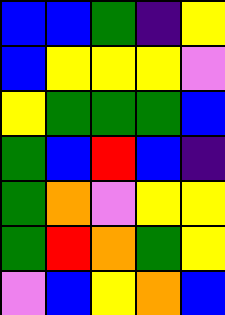[["blue", "blue", "green", "indigo", "yellow"], ["blue", "yellow", "yellow", "yellow", "violet"], ["yellow", "green", "green", "green", "blue"], ["green", "blue", "red", "blue", "indigo"], ["green", "orange", "violet", "yellow", "yellow"], ["green", "red", "orange", "green", "yellow"], ["violet", "blue", "yellow", "orange", "blue"]]